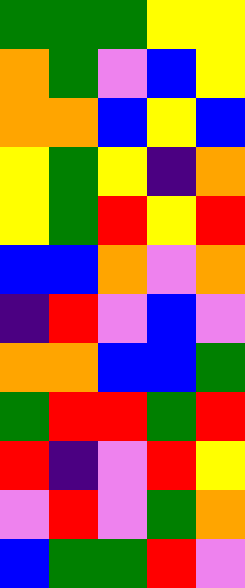[["green", "green", "green", "yellow", "yellow"], ["orange", "green", "violet", "blue", "yellow"], ["orange", "orange", "blue", "yellow", "blue"], ["yellow", "green", "yellow", "indigo", "orange"], ["yellow", "green", "red", "yellow", "red"], ["blue", "blue", "orange", "violet", "orange"], ["indigo", "red", "violet", "blue", "violet"], ["orange", "orange", "blue", "blue", "green"], ["green", "red", "red", "green", "red"], ["red", "indigo", "violet", "red", "yellow"], ["violet", "red", "violet", "green", "orange"], ["blue", "green", "green", "red", "violet"]]